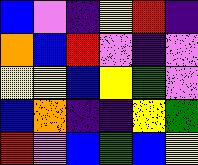[["blue", "violet", "indigo", "yellow", "red", "indigo"], ["orange", "blue", "red", "violet", "indigo", "violet"], ["yellow", "yellow", "blue", "yellow", "green", "violet"], ["blue", "orange", "indigo", "indigo", "yellow", "green"], ["red", "violet", "blue", "green", "blue", "yellow"]]